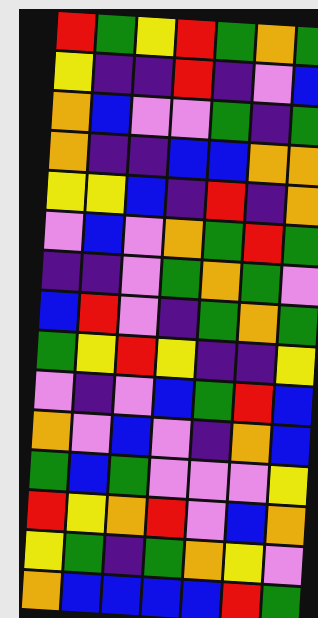[["red", "green", "yellow", "red", "green", "orange", "green"], ["yellow", "indigo", "indigo", "red", "indigo", "violet", "blue"], ["orange", "blue", "violet", "violet", "green", "indigo", "green"], ["orange", "indigo", "indigo", "blue", "blue", "orange", "orange"], ["yellow", "yellow", "blue", "indigo", "red", "indigo", "orange"], ["violet", "blue", "violet", "orange", "green", "red", "green"], ["indigo", "indigo", "violet", "green", "orange", "green", "violet"], ["blue", "red", "violet", "indigo", "green", "orange", "green"], ["green", "yellow", "red", "yellow", "indigo", "indigo", "yellow"], ["violet", "indigo", "violet", "blue", "green", "red", "blue"], ["orange", "violet", "blue", "violet", "indigo", "orange", "blue"], ["green", "blue", "green", "violet", "violet", "violet", "yellow"], ["red", "yellow", "orange", "red", "violet", "blue", "orange"], ["yellow", "green", "indigo", "green", "orange", "yellow", "violet"], ["orange", "blue", "blue", "blue", "blue", "red", "green"]]